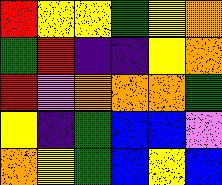[["red", "yellow", "yellow", "green", "yellow", "orange"], ["green", "red", "indigo", "indigo", "yellow", "orange"], ["red", "violet", "orange", "orange", "orange", "green"], ["yellow", "indigo", "green", "blue", "blue", "violet"], ["orange", "yellow", "green", "blue", "yellow", "blue"]]